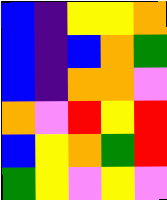[["blue", "indigo", "yellow", "yellow", "orange"], ["blue", "indigo", "blue", "orange", "green"], ["blue", "indigo", "orange", "orange", "violet"], ["orange", "violet", "red", "yellow", "red"], ["blue", "yellow", "orange", "green", "red"], ["green", "yellow", "violet", "yellow", "violet"]]